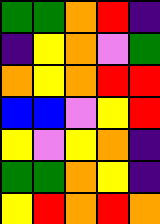[["green", "green", "orange", "red", "indigo"], ["indigo", "yellow", "orange", "violet", "green"], ["orange", "yellow", "orange", "red", "red"], ["blue", "blue", "violet", "yellow", "red"], ["yellow", "violet", "yellow", "orange", "indigo"], ["green", "green", "orange", "yellow", "indigo"], ["yellow", "red", "orange", "red", "orange"]]